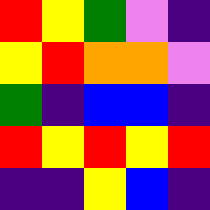[["red", "yellow", "green", "violet", "indigo"], ["yellow", "red", "orange", "orange", "violet"], ["green", "indigo", "blue", "blue", "indigo"], ["red", "yellow", "red", "yellow", "red"], ["indigo", "indigo", "yellow", "blue", "indigo"]]